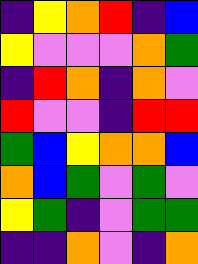[["indigo", "yellow", "orange", "red", "indigo", "blue"], ["yellow", "violet", "violet", "violet", "orange", "green"], ["indigo", "red", "orange", "indigo", "orange", "violet"], ["red", "violet", "violet", "indigo", "red", "red"], ["green", "blue", "yellow", "orange", "orange", "blue"], ["orange", "blue", "green", "violet", "green", "violet"], ["yellow", "green", "indigo", "violet", "green", "green"], ["indigo", "indigo", "orange", "violet", "indigo", "orange"]]